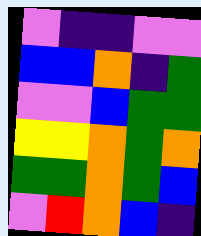[["violet", "indigo", "indigo", "violet", "violet"], ["blue", "blue", "orange", "indigo", "green"], ["violet", "violet", "blue", "green", "green"], ["yellow", "yellow", "orange", "green", "orange"], ["green", "green", "orange", "green", "blue"], ["violet", "red", "orange", "blue", "indigo"]]